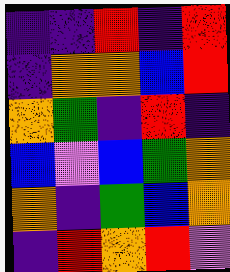[["indigo", "indigo", "red", "indigo", "red"], ["indigo", "orange", "orange", "blue", "red"], ["orange", "green", "indigo", "red", "indigo"], ["blue", "violet", "blue", "green", "orange"], ["orange", "indigo", "green", "blue", "orange"], ["indigo", "red", "orange", "red", "violet"]]